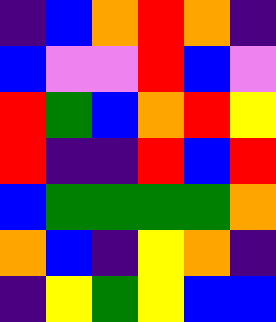[["indigo", "blue", "orange", "red", "orange", "indigo"], ["blue", "violet", "violet", "red", "blue", "violet"], ["red", "green", "blue", "orange", "red", "yellow"], ["red", "indigo", "indigo", "red", "blue", "red"], ["blue", "green", "green", "green", "green", "orange"], ["orange", "blue", "indigo", "yellow", "orange", "indigo"], ["indigo", "yellow", "green", "yellow", "blue", "blue"]]